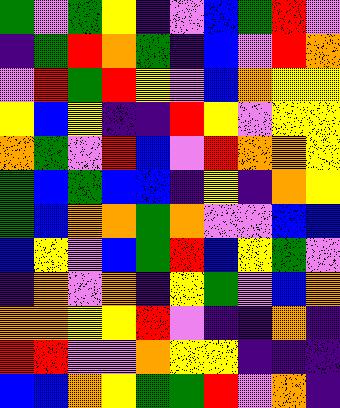[["green", "violet", "green", "yellow", "indigo", "violet", "blue", "green", "red", "violet"], ["indigo", "green", "red", "orange", "green", "indigo", "blue", "violet", "red", "orange"], ["violet", "red", "green", "red", "yellow", "violet", "blue", "orange", "yellow", "yellow"], ["yellow", "blue", "yellow", "indigo", "indigo", "red", "yellow", "violet", "yellow", "yellow"], ["orange", "green", "violet", "red", "blue", "violet", "red", "orange", "orange", "yellow"], ["green", "blue", "green", "blue", "blue", "indigo", "yellow", "indigo", "orange", "yellow"], ["green", "blue", "orange", "orange", "green", "orange", "violet", "violet", "blue", "blue"], ["blue", "yellow", "violet", "blue", "green", "red", "blue", "yellow", "green", "violet"], ["indigo", "orange", "violet", "orange", "indigo", "yellow", "green", "violet", "blue", "orange"], ["orange", "orange", "yellow", "yellow", "red", "violet", "indigo", "indigo", "orange", "indigo"], ["red", "red", "violet", "violet", "orange", "yellow", "yellow", "indigo", "indigo", "indigo"], ["blue", "blue", "orange", "yellow", "green", "green", "red", "violet", "orange", "indigo"]]